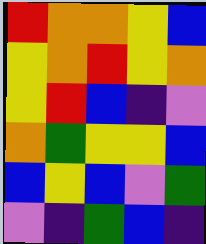[["red", "orange", "orange", "yellow", "blue"], ["yellow", "orange", "red", "yellow", "orange"], ["yellow", "red", "blue", "indigo", "violet"], ["orange", "green", "yellow", "yellow", "blue"], ["blue", "yellow", "blue", "violet", "green"], ["violet", "indigo", "green", "blue", "indigo"]]